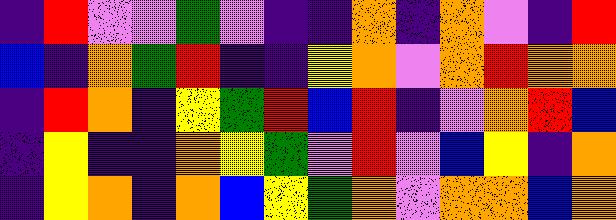[["indigo", "red", "violet", "violet", "green", "violet", "indigo", "indigo", "orange", "indigo", "orange", "violet", "indigo", "red"], ["blue", "indigo", "orange", "green", "red", "indigo", "indigo", "yellow", "orange", "violet", "orange", "red", "orange", "orange"], ["indigo", "red", "orange", "indigo", "yellow", "green", "red", "blue", "red", "indigo", "violet", "orange", "red", "blue"], ["indigo", "yellow", "indigo", "indigo", "orange", "yellow", "green", "violet", "red", "violet", "blue", "yellow", "indigo", "orange"], ["indigo", "yellow", "orange", "indigo", "orange", "blue", "yellow", "green", "orange", "violet", "orange", "orange", "blue", "orange"]]